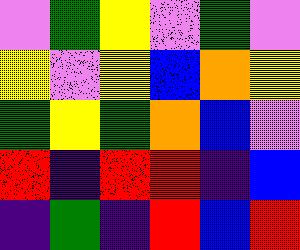[["violet", "green", "yellow", "violet", "green", "violet"], ["yellow", "violet", "yellow", "blue", "orange", "yellow"], ["green", "yellow", "green", "orange", "blue", "violet"], ["red", "indigo", "red", "red", "indigo", "blue"], ["indigo", "green", "indigo", "red", "blue", "red"]]